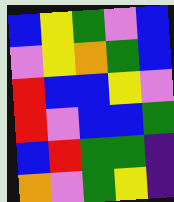[["blue", "yellow", "green", "violet", "blue"], ["violet", "yellow", "orange", "green", "blue"], ["red", "blue", "blue", "yellow", "violet"], ["red", "violet", "blue", "blue", "green"], ["blue", "red", "green", "green", "indigo"], ["orange", "violet", "green", "yellow", "indigo"]]